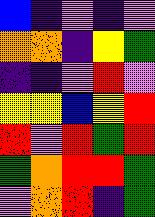[["blue", "indigo", "violet", "indigo", "violet"], ["orange", "orange", "indigo", "yellow", "green"], ["indigo", "indigo", "violet", "red", "violet"], ["yellow", "yellow", "blue", "yellow", "red"], ["red", "violet", "red", "green", "red"], ["green", "orange", "red", "red", "green"], ["violet", "orange", "red", "indigo", "green"]]